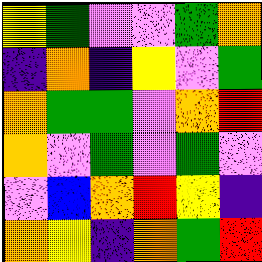[["yellow", "green", "violet", "violet", "green", "orange"], ["indigo", "orange", "indigo", "yellow", "violet", "green"], ["orange", "green", "green", "violet", "orange", "red"], ["orange", "violet", "green", "violet", "green", "violet"], ["violet", "blue", "orange", "red", "yellow", "indigo"], ["orange", "yellow", "indigo", "orange", "green", "red"]]